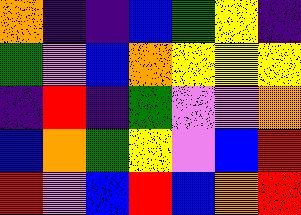[["orange", "indigo", "indigo", "blue", "green", "yellow", "indigo"], ["green", "violet", "blue", "orange", "yellow", "yellow", "yellow"], ["indigo", "red", "indigo", "green", "violet", "violet", "orange"], ["blue", "orange", "green", "yellow", "violet", "blue", "red"], ["red", "violet", "blue", "red", "blue", "orange", "red"]]